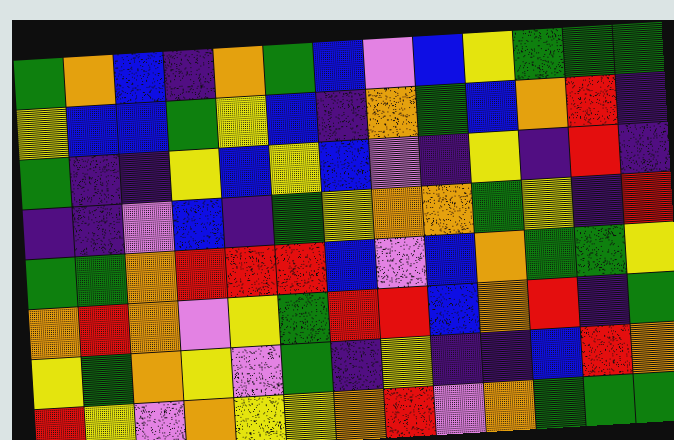[["green", "orange", "blue", "indigo", "orange", "green", "blue", "violet", "blue", "yellow", "green", "green", "green"], ["yellow", "blue", "blue", "green", "yellow", "blue", "indigo", "orange", "green", "blue", "orange", "red", "indigo"], ["green", "indigo", "indigo", "yellow", "blue", "yellow", "blue", "violet", "indigo", "yellow", "indigo", "red", "indigo"], ["indigo", "indigo", "violet", "blue", "indigo", "green", "yellow", "orange", "orange", "green", "yellow", "indigo", "red"], ["green", "green", "orange", "red", "red", "red", "blue", "violet", "blue", "orange", "green", "green", "yellow"], ["orange", "red", "orange", "violet", "yellow", "green", "red", "red", "blue", "orange", "red", "indigo", "green"], ["yellow", "green", "orange", "yellow", "violet", "green", "indigo", "yellow", "indigo", "indigo", "blue", "red", "orange"], ["red", "yellow", "violet", "orange", "yellow", "yellow", "orange", "red", "violet", "orange", "green", "green", "green"]]